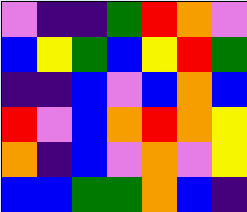[["violet", "indigo", "indigo", "green", "red", "orange", "violet"], ["blue", "yellow", "green", "blue", "yellow", "red", "green"], ["indigo", "indigo", "blue", "violet", "blue", "orange", "blue"], ["red", "violet", "blue", "orange", "red", "orange", "yellow"], ["orange", "indigo", "blue", "violet", "orange", "violet", "yellow"], ["blue", "blue", "green", "green", "orange", "blue", "indigo"]]